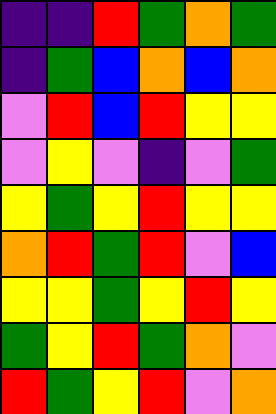[["indigo", "indigo", "red", "green", "orange", "green"], ["indigo", "green", "blue", "orange", "blue", "orange"], ["violet", "red", "blue", "red", "yellow", "yellow"], ["violet", "yellow", "violet", "indigo", "violet", "green"], ["yellow", "green", "yellow", "red", "yellow", "yellow"], ["orange", "red", "green", "red", "violet", "blue"], ["yellow", "yellow", "green", "yellow", "red", "yellow"], ["green", "yellow", "red", "green", "orange", "violet"], ["red", "green", "yellow", "red", "violet", "orange"]]